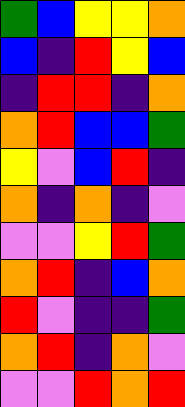[["green", "blue", "yellow", "yellow", "orange"], ["blue", "indigo", "red", "yellow", "blue"], ["indigo", "red", "red", "indigo", "orange"], ["orange", "red", "blue", "blue", "green"], ["yellow", "violet", "blue", "red", "indigo"], ["orange", "indigo", "orange", "indigo", "violet"], ["violet", "violet", "yellow", "red", "green"], ["orange", "red", "indigo", "blue", "orange"], ["red", "violet", "indigo", "indigo", "green"], ["orange", "red", "indigo", "orange", "violet"], ["violet", "violet", "red", "orange", "red"]]